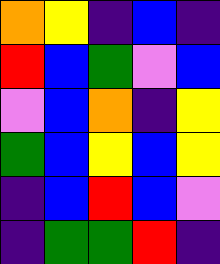[["orange", "yellow", "indigo", "blue", "indigo"], ["red", "blue", "green", "violet", "blue"], ["violet", "blue", "orange", "indigo", "yellow"], ["green", "blue", "yellow", "blue", "yellow"], ["indigo", "blue", "red", "blue", "violet"], ["indigo", "green", "green", "red", "indigo"]]